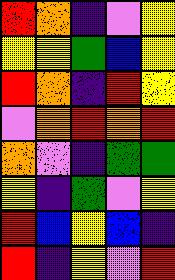[["red", "orange", "indigo", "violet", "yellow"], ["yellow", "yellow", "green", "blue", "yellow"], ["red", "orange", "indigo", "red", "yellow"], ["violet", "orange", "red", "orange", "red"], ["orange", "violet", "indigo", "green", "green"], ["yellow", "indigo", "green", "violet", "yellow"], ["red", "blue", "yellow", "blue", "indigo"], ["red", "indigo", "yellow", "violet", "red"]]